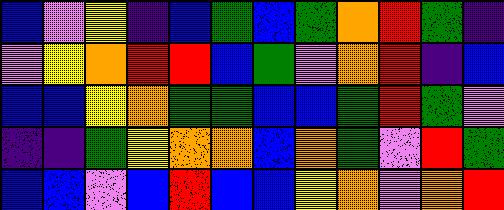[["blue", "violet", "yellow", "indigo", "blue", "green", "blue", "green", "orange", "red", "green", "indigo"], ["violet", "yellow", "orange", "red", "red", "blue", "green", "violet", "orange", "red", "indigo", "blue"], ["blue", "blue", "yellow", "orange", "green", "green", "blue", "blue", "green", "red", "green", "violet"], ["indigo", "indigo", "green", "yellow", "orange", "orange", "blue", "orange", "green", "violet", "red", "green"], ["blue", "blue", "violet", "blue", "red", "blue", "blue", "yellow", "orange", "violet", "orange", "red"]]